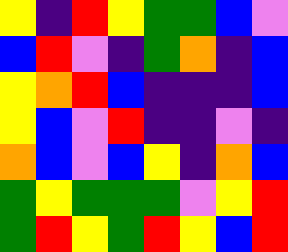[["yellow", "indigo", "red", "yellow", "green", "green", "blue", "violet"], ["blue", "red", "violet", "indigo", "green", "orange", "indigo", "blue"], ["yellow", "orange", "red", "blue", "indigo", "indigo", "indigo", "blue"], ["yellow", "blue", "violet", "red", "indigo", "indigo", "violet", "indigo"], ["orange", "blue", "violet", "blue", "yellow", "indigo", "orange", "blue"], ["green", "yellow", "green", "green", "green", "violet", "yellow", "red"], ["green", "red", "yellow", "green", "red", "yellow", "blue", "red"]]